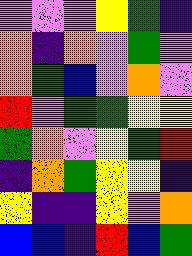[["violet", "violet", "violet", "yellow", "green", "indigo"], ["orange", "indigo", "orange", "violet", "green", "violet"], ["orange", "green", "blue", "violet", "orange", "violet"], ["red", "violet", "green", "green", "yellow", "yellow"], ["green", "orange", "violet", "yellow", "green", "red"], ["indigo", "orange", "green", "yellow", "yellow", "indigo"], ["yellow", "indigo", "indigo", "yellow", "violet", "orange"], ["blue", "blue", "indigo", "red", "blue", "green"]]